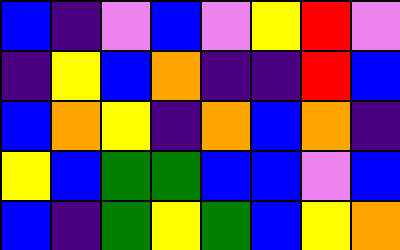[["blue", "indigo", "violet", "blue", "violet", "yellow", "red", "violet"], ["indigo", "yellow", "blue", "orange", "indigo", "indigo", "red", "blue"], ["blue", "orange", "yellow", "indigo", "orange", "blue", "orange", "indigo"], ["yellow", "blue", "green", "green", "blue", "blue", "violet", "blue"], ["blue", "indigo", "green", "yellow", "green", "blue", "yellow", "orange"]]